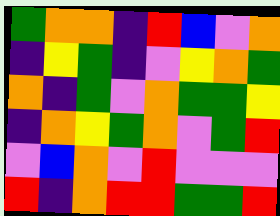[["green", "orange", "orange", "indigo", "red", "blue", "violet", "orange"], ["indigo", "yellow", "green", "indigo", "violet", "yellow", "orange", "green"], ["orange", "indigo", "green", "violet", "orange", "green", "green", "yellow"], ["indigo", "orange", "yellow", "green", "orange", "violet", "green", "red"], ["violet", "blue", "orange", "violet", "red", "violet", "violet", "violet"], ["red", "indigo", "orange", "red", "red", "green", "green", "red"]]